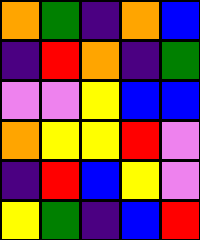[["orange", "green", "indigo", "orange", "blue"], ["indigo", "red", "orange", "indigo", "green"], ["violet", "violet", "yellow", "blue", "blue"], ["orange", "yellow", "yellow", "red", "violet"], ["indigo", "red", "blue", "yellow", "violet"], ["yellow", "green", "indigo", "blue", "red"]]